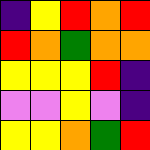[["indigo", "yellow", "red", "orange", "red"], ["red", "orange", "green", "orange", "orange"], ["yellow", "yellow", "yellow", "red", "indigo"], ["violet", "violet", "yellow", "violet", "indigo"], ["yellow", "yellow", "orange", "green", "red"]]